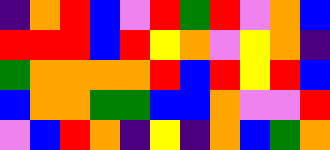[["indigo", "orange", "red", "blue", "violet", "red", "green", "red", "violet", "orange", "blue"], ["red", "red", "red", "blue", "red", "yellow", "orange", "violet", "yellow", "orange", "indigo"], ["green", "orange", "orange", "orange", "orange", "red", "blue", "red", "yellow", "red", "blue"], ["blue", "orange", "orange", "green", "green", "blue", "blue", "orange", "violet", "violet", "red"], ["violet", "blue", "red", "orange", "indigo", "yellow", "indigo", "orange", "blue", "green", "orange"]]